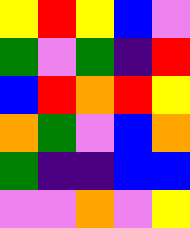[["yellow", "red", "yellow", "blue", "violet"], ["green", "violet", "green", "indigo", "red"], ["blue", "red", "orange", "red", "yellow"], ["orange", "green", "violet", "blue", "orange"], ["green", "indigo", "indigo", "blue", "blue"], ["violet", "violet", "orange", "violet", "yellow"]]